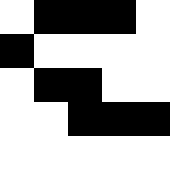[["white", "black", "black", "black", "white"], ["black", "white", "white", "white", "white"], ["white", "black", "black", "white", "white"], ["white", "white", "black", "black", "black"], ["white", "white", "white", "white", "white"]]